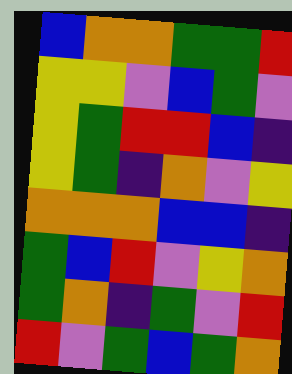[["blue", "orange", "orange", "green", "green", "red"], ["yellow", "yellow", "violet", "blue", "green", "violet"], ["yellow", "green", "red", "red", "blue", "indigo"], ["yellow", "green", "indigo", "orange", "violet", "yellow"], ["orange", "orange", "orange", "blue", "blue", "indigo"], ["green", "blue", "red", "violet", "yellow", "orange"], ["green", "orange", "indigo", "green", "violet", "red"], ["red", "violet", "green", "blue", "green", "orange"]]